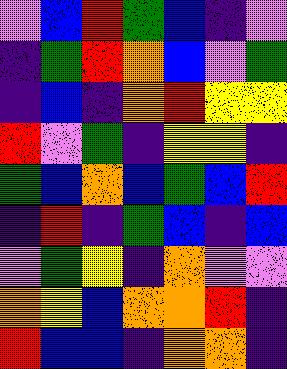[["violet", "blue", "red", "green", "blue", "indigo", "violet"], ["indigo", "green", "red", "orange", "blue", "violet", "green"], ["indigo", "blue", "indigo", "orange", "red", "yellow", "yellow"], ["red", "violet", "green", "indigo", "yellow", "yellow", "indigo"], ["green", "blue", "orange", "blue", "green", "blue", "red"], ["indigo", "red", "indigo", "green", "blue", "indigo", "blue"], ["violet", "green", "yellow", "indigo", "orange", "violet", "violet"], ["orange", "yellow", "blue", "orange", "orange", "red", "indigo"], ["red", "blue", "blue", "indigo", "orange", "orange", "indigo"]]